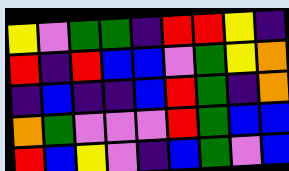[["yellow", "violet", "green", "green", "indigo", "red", "red", "yellow", "indigo"], ["red", "indigo", "red", "blue", "blue", "violet", "green", "yellow", "orange"], ["indigo", "blue", "indigo", "indigo", "blue", "red", "green", "indigo", "orange"], ["orange", "green", "violet", "violet", "violet", "red", "green", "blue", "blue"], ["red", "blue", "yellow", "violet", "indigo", "blue", "green", "violet", "blue"]]